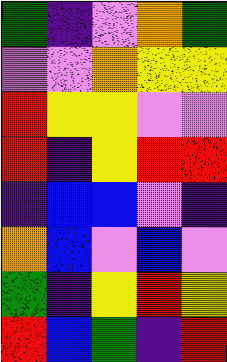[["green", "indigo", "violet", "orange", "green"], ["violet", "violet", "orange", "yellow", "yellow"], ["red", "yellow", "yellow", "violet", "violet"], ["red", "indigo", "yellow", "red", "red"], ["indigo", "blue", "blue", "violet", "indigo"], ["orange", "blue", "violet", "blue", "violet"], ["green", "indigo", "yellow", "red", "yellow"], ["red", "blue", "green", "indigo", "red"]]